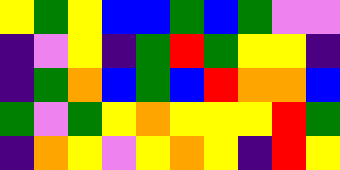[["yellow", "green", "yellow", "blue", "blue", "green", "blue", "green", "violet", "violet"], ["indigo", "violet", "yellow", "indigo", "green", "red", "green", "yellow", "yellow", "indigo"], ["indigo", "green", "orange", "blue", "green", "blue", "red", "orange", "orange", "blue"], ["green", "violet", "green", "yellow", "orange", "yellow", "yellow", "yellow", "red", "green"], ["indigo", "orange", "yellow", "violet", "yellow", "orange", "yellow", "indigo", "red", "yellow"]]